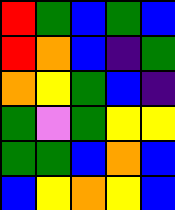[["red", "green", "blue", "green", "blue"], ["red", "orange", "blue", "indigo", "green"], ["orange", "yellow", "green", "blue", "indigo"], ["green", "violet", "green", "yellow", "yellow"], ["green", "green", "blue", "orange", "blue"], ["blue", "yellow", "orange", "yellow", "blue"]]